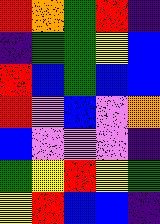[["red", "orange", "green", "red", "indigo"], ["indigo", "green", "green", "yellow", "blue"], ["red", "blue", "green", "blue", "blue"], ["red", "violet", "blue", "violet", "orange"], ["blue", "violet", "violet", "violet", "indigo"], ["green", "yellow", "red", "yellow", "green"], ["yellow", "red", "blue", "blue", "indigo"]]